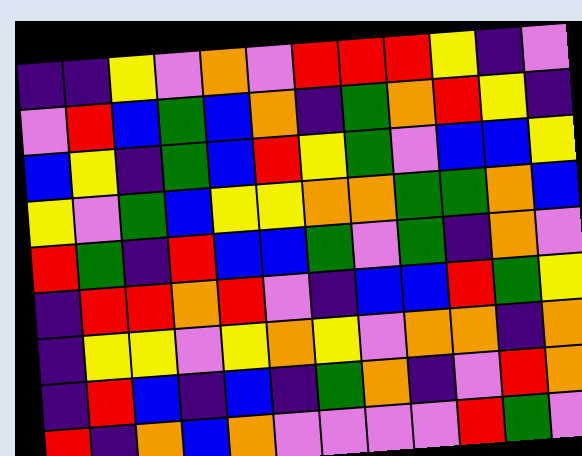[["indigo", "indigo", "yellow", "violet", "orange", "violet", "red", "red", "red", "yellow", "indigo", "violet"], ["violet", "red", "blue", "green", "blue", "orange", "indigo", "green", "orange", "red", "yellow", "indigo"], ["blue", "yellow", "indigo", "green", "blue", "red", "yellow", "green", "violet", "blue", "blue", "yellow"], ["yellow", "violet", "green", "blue", "yellow", "yellow", "orange", "orange", "green", "green", "orange", "blue"], ["red", "green", "indigo", "red", "blue", "blue", "green", "violet", "green", "indigo", "orange", "violet"], ["indigo", "red", "red", "orange", "red", "violet", "indigo", "blue", "blue", "red", "green", "yellow"], ["indigo", "yellow", "yellow", "violet", "yellow", "orange", "yellow", "violet", "orange", "orange", "indigo", "orange"], ["indigo", "red", "blue", "indigo", "blue", "indigo", "green", "orange", "indigo", "violet", "red", "orange"], ["red", "indigo", "orange", "blue", "orange", "violet", "violet", "violet", "violet", "red", "green", "violet"]]